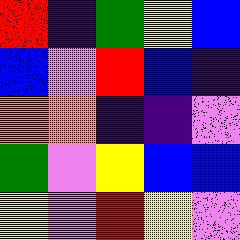[["red", "indigo", "green", "yellow", "blue"], ["blue", "violet", "red", "blue", "indigo"], ["orange", "orange", "indigo", "indigo", "violet"], ["green", "violet", "yellow", "blue", "blue"], ["yellow", "violet", "red", "yellow", "violet"]]